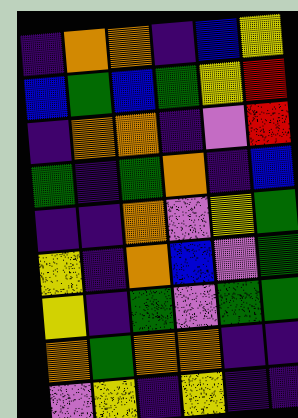[["indigo", "orange", "orange", "indigo", "blue", "yellow"], ["blue", "green", "blue", "green", "yellow", "red"], ["indigo", "orange", "orange", "indigo", "violet", "red"], ["green", "indigo", "green", "orange", "indigo", "blue"], ["indigo", "indigo", "orange", "violet", "yellow", "green"], ["yellow", "indigo", "orange", "blue", "violet", "green"], ["yellow", "indigo", "green", "violet", "green", "green"], ["orange", "green", "orange", "orange", "indigo", "indigo"], ["violet", "yellow", "indigo", "yellow", "indigo", "indigo"]]